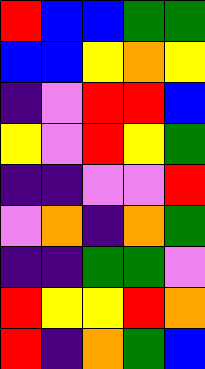[["red", "blue", "blue", "green", "green"], ["blue", "blue", "yellow", "orange", "yellow"], ["indigo", "violet", "red", "red", "blue"], ["yellow", "violet", "red", "yellow", "green"], ["indigo", "indigo", "violet", "violet", "red"], ["violet", "orange", "indigo", "orange", "green"], ["indigo", "indigo", "green", "green", "violet"], ["red", "yellow", "yellow", "red", "orange"], ["red", "indigo", "orange", "green", "blue"]]